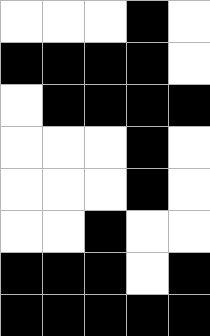[["white", "white", "white", "black", "white"], ["black", "black", "black", "black", "white"], ["white", "black", "black", "black", "black"], ["white", "white", "white", "black", "white"], ["white", "white", "white", "black", "white"], ["white", "white", "black", "white", "white"], ["black", "black", "black", "white", "black"], ["black", "black", "black", "black", "black"]]